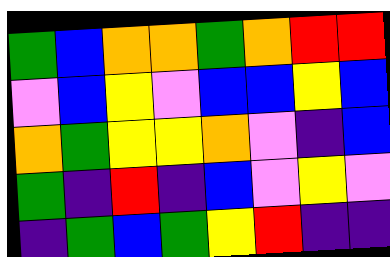[["green", "blue", "orange", "orange", "green", "orange", "red", "red"], ["violet", "blue", "yellow", "violet", "blue", "blue", "yellow", "blue"], ["orange", "green", "yellow", "yellow", "orange", "violet", "indigo", "blue"], ["green", "indigo", "red", "indigo", "blue", "violet", "yellow", "violet"], ["indigo", "green", "blue", "green", "yellow", "red", "indigo", "indigo"]]